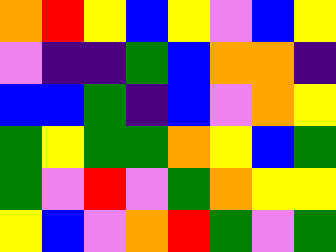[["orange", "red", "yellow", "blue", "yellow", "violet", "blue", "yellow"], ["violet", "indigo", "indigo", "green", "blue", "orange", "orange", "indigo"], ["blue", "blue", "green", "indigo", "blue", "violet", "orange", "yellow"], ["green", "yellow", "green", "green", "orange", "yellow", "blue", "green"], ["green", "violet", "red", "violet", "green", "orange", "yellow", "yellow"], ["yellow", "blue", "violet", "orange", "red", "green", "violet", "green"]]